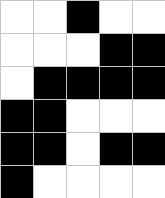[["white", "white", "black", "white", "white"], ["white", "white", "white", "black", "black"], ["white", "black", "black", "black", "black"], ["black", "black", "white", "white", "white"], ["black", "black", "white", "black", "black"], ["black", "white", "white", "white", "white"]]